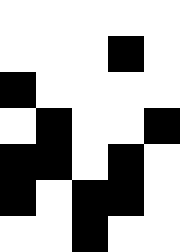[["white", "white", "white", "white", "white"], ["white", "white", "white", "black", "white"], ["black", "white", "white", "white", "white"], ["white", "black", "white", "white", "black"], ["black", "black", "white", "black", "white"], ["black", "white", "black", "black", "white"], ["white", "white", "black", "white", "white"]]